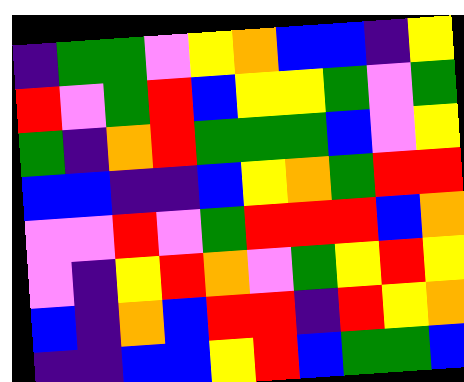[["indigo", "green", "green", "violet", "yellow", "orange", "blue", "blue", "indigo", "yellow"], ["red", "violet", "green", "red", "blue", "yellow", "yellow", "green", "violet", "green"], ["green", "indigo", "orange", "red", "green", "green", "green", "blue", "violet", "yellow"], ["blue", "blue", "indigo", "indigo", "blue", "yellow", "orange", "green", "red", "red"], ["violet", "violet", "red", "violet", "green", "red", "red", "red", "blue", "orange"], ["violet", "indigo", "yellow", "red", "orange", "violet", "green", "yellow", "red", "yellow"], ["blue", "indigo", "orange", "blue", "red", "red", "indigo", "red", "yellow", "orange"], ["indigo", "indigo", "blue", "blue", "yellow", "red", "blue", "green", "green", "blue"]]